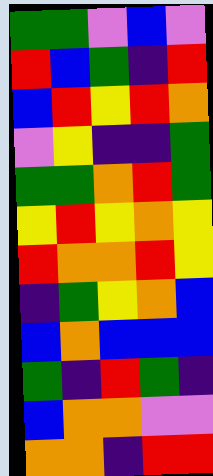[["green", "green", "violet", "blue", "violet"], ["red", "blue", "green", "indigo", "red"], ["blue", "red", "yellow", "red", "orange"], ["violet", "yellow", "indigo", "indigo", "green"], ["green", "green", "orange", "red", "green"], ["yellow", "red", "yellow", "orange", "yellow"], ["red", "orange", "orange", "red", "yellow"], ["indigo", "green", "yellow", "orange", "blue"], ["blue", "orange", "blue", "blue", "blue"], ["green", "indigo", "red", "green", "indigo"], ["blue", "orange", "orange", "violet", "violet"], ["orange", "orange", "indigo", "red", "red"]]